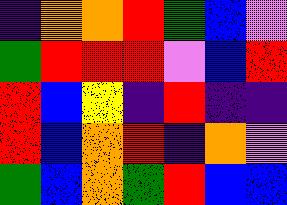[["indigo", "orange", "orange", "red", "green", "blue", "violet"], ["green", "red", "red", "red", "violet", "blue", "red"], ["red", "blue", "yellow", "indigo", "red", "indigo", "indigo"], ["red", "blue", "orange", "red", "indigo", "orange", "violet"], ["green", "blue", "orange", "green", "red", "blue", "blue"]]